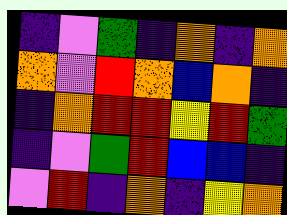[["indigo", "violet", "green", "indigo", "orange", "indigo", "orange"], ["orange", "violet", "red", "orange", "blue", "orange", "indigo"], ["indigo", "orange", "red", "red", "yellow", "red", "green"], ["indigo", "violet", "green", "red", "blue", "blue", "indigo"], ["violet", "red", "indigo", "orange", "indigo", "yellow", "orange"]]